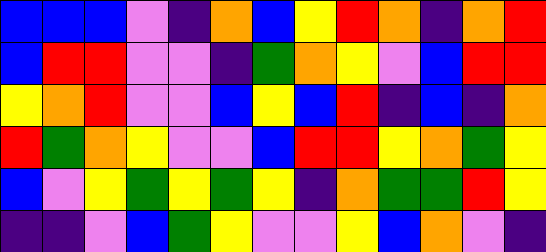[["blue", "blue", "blue", "violet", "indigo", "orange", "blue", "yellow", "red", "orange", "indigo", "orange", "red"], ["blue", "red", "red", "violet", "violet", "indigo", "green", "orange", "yellow", "violet", "blue", "red", "red"], ["yellow", "orange", "red", "violet", "violet", "blue", "yellow", "blue", "red", "indigo", "blue", "indigo", "orange"], ["red", "green", "orange", "yellow", "violet", "violet", "blue", "red", "red", "yellow", "orange", "green", "yellow"], ["blue", "violet", "yellow", "green", "yellow", "green", "yellow", "indigo", "orange", "green", "green", "red", "yellow"], ["indigo", "indigo", "violet", "blue", "green", "yellow", "violet", "violet", "yellow", "blue", "orange", "violet", "indigo"]]